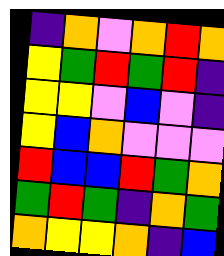[["indigo", "orange", "violet", "orange", "red", "orange"], ["yellow", "green", "red", "green", "red", "indigo"], ["yellow", "yellow", "violet", "blue", "violet", "indigo"], ["yellow", "blue", "orange", "violet", "violet", "violet"], ["red", "blue", "blue", "red", "green", "orange"], ["green", "red", "green", "indigo", "orange", "green"], ["orange", "yellow", "yellow", "orange", "indigo", "blue"]]